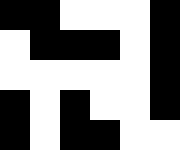[["black", "black", "white", "white", "white", "black"], ["white", "black", "black", "black", "white", "black"], ["white", "white", "white", "white", "white", "black"], ["black", "white", "black", "white", "white", "black"], ["black", "white", "black", "black", "white", "white"]]